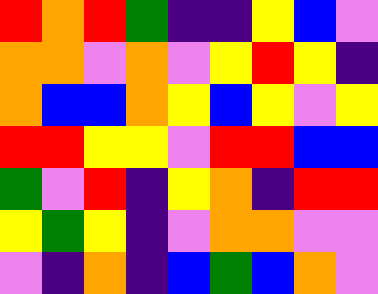[["red", "orange", "red", "green", "indigo", "indigo", "yellow", "blue", "violet"], ["orange", "orange", "violet", "orange", "violet", "yellow", "red", "yellow", "indigo"], ["orange", "blue", "blue", "orange", "yellow", "blue", "yellow", "violet", "yellow"], ["red", "red", "yellow", "yellow", "violet", "red", "red", "blue", "blue"], ["green", "violet", "red", "indigo", "yellow", "orange", "indigo", "red", "red"], ["yellow", "green", "yellow", "indigo", "violet", "orange", "orange", "violet", "violet"], ["violet", "indigo", "orange", "indigo", "blue", "green", "blue", "orange", "violet"]]